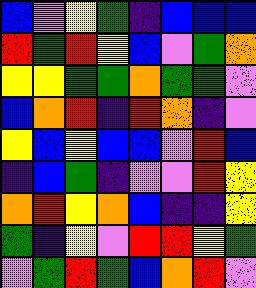[["blue", "violet", "yellow", "green", "indigo", "blue", "blue", "blue"], ["red", "green", "red", "yellow", "blue", "violet", "green", "orange"], ["yellow", "yellow", "green", "green", "orange", "green", "green", "violet"], ["blue", "orange", "red", "indigo", "red", "orange", "indigo", "violet"], ["yellow", "blue", "yellow", "blue", "blue", "violet", "red", "blue"], ["indigo", "blue", "green", "indigo", "violet", "violet", "red", "yellow"], ["orange", "red", "yellow", "orange", "blue", "indigo", "indigo", "yellow"], ["green", "indigo", "yellow", "violet", "red", "red", "yellow", "green"], ["violet", "green", "red", "green", "blue", "orange", "red", "violet"]]